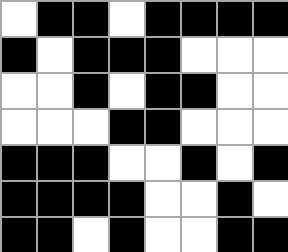[["white", "black", "black", "white", "black", "black", "black", "black"], ["black", "white", "black", "black", "black", "white", "white", "white"], ["white", "white", "black", "white", "black", "black", "white", "white"], ["white", "white", "white", "black", "black", "white", "white", "white"], ["black", "black", "black", "white", "white", "black", "white", "black"], ["black", "black", "black", "black", "white", "white", "black", "white"], ["black", "black", "white", "black", "white", "white", "black", "black"]]